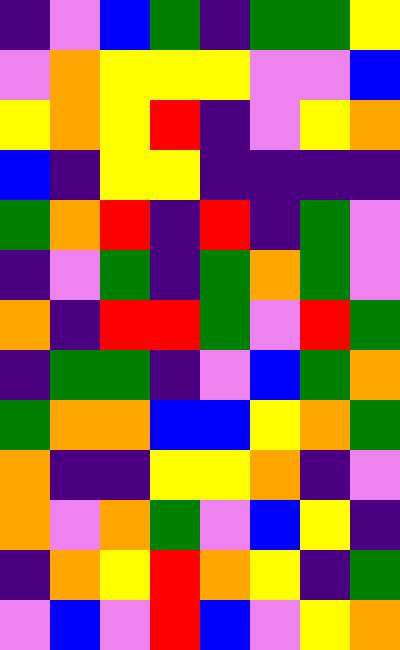[["indigo", "violet", "blue", "green", "indigo", "green", "green", "yellow"], ["violet", "orange", "yellow", "yellow", "yellow", "violet", "violet", "blue"], ["yellow", "orange", "yellow", "red", "indigo", "violet", "yellow", "orange"], ["blue", "indigo", "yellow", "yellow", "indigo", "indigo", "indigo", "indigo"], ["green", "orange", "red", "indigo", "red", "indigo", "green", "violet"], ["indigo", "violet", "green", "indigo", "green", "orange", "green", "violet"], ["orange", "indigo", "red", "red", "green", "violet", "red", "green"], ["indigo", "green", "green", "indigo", "violet", "blue", "green", "orange"], ["green", "orange", "orange", "blue", "blue", "yellow", "orange", "green"], ["orange", "indigo", "indigo", "yellow", "yellow", "orange", "indigo", "violet"], ["orange", "violet", "orange", "green", "violet", "blue", "yellow", "indigo"], ["indigo", "orange", "yellow", "red", "orange", "yellow", "indigo", "green"], ["violet", "blue", "violet", "red", "blue", "violet", "yellow", "orange"]]